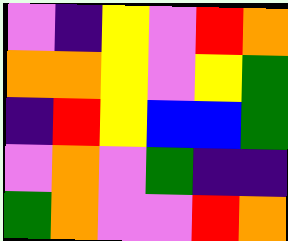[["violet", "indigo", "yellow", "violet", "red", "orange"], ["orange", "orange", "yellow", "violet", "yellow", "green"], ["indigo", "red", "yellow", "blue", "blue", "green"], ["violet", "orange", "violet", "green", "indigo", "indigo"], ["green", "orange", "violet", "violet", "red", "orange"]]